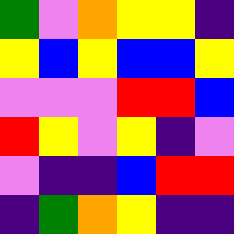[["green", "violet", "orange", "yellow", "yellow", "indigo"], ["yellow", "blue", "yellow", "blue", "blue", "yellow"], ["violet", "violet", "violet", "red", "red", "blue"], ["red", "yellow", "violet", "yellow", "indigo", "violet"], ["violet", "indigo", "indigo", "blue", "red", "red"], ["indigo", "green", "orange", "yellow", "indigo", "indigo"]]